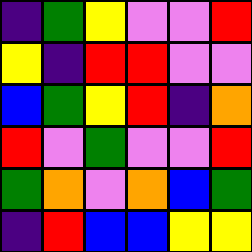[["indigo", "green", "yellow", "violet", "violet", "red"], ["yellow", "indigo", "red", "red", "violet", "violet"], ["blue", "green", "yellow", "red", "indigo", "orange"], ["red", "violet", "green", "violet", "violet", "red"], ["green", "orange", "violet", "orange", "blue", "green"], ["indigo", "red", "blue", "blue", "yellow", "yellow"]]